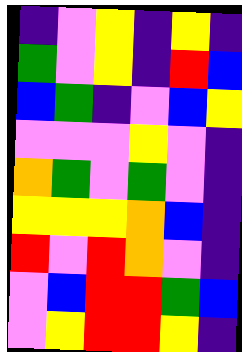[["indigo", "violet", "yellow", "indigo", "yellow", "indigo"], ["green", "violet", "yellow", "indigo", "red", "blue"], ["blue", "green", "indigo", "violet", "blue", "yellow"], ["violet", "violet", "violet", "yellow", "violet", "indigo"], ["orange", "green", "violet", "green", "violet", "indigo"], ["yellow", "yellow", "yellow", "orange", "blue", "indigo"], ["red", "violet", "red", "orange", "violet", "indigo"], ["violet", "blue", "red", "red", "green", "blue"], ["violet", "yellow", "red", "red", "yellow", "indigo"]]